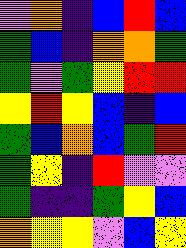[["violet", "orange", "indigo", "blue", "red", "blue"], ["green", "blue", "indigo", "orange", "orange", "green"], ["green", "violet", "green", "yellow", "red", "red"], ["yellow", "red", "yellow", "blue", "indigo", "blue"], ["green", "blue", "orange", "blue", "green", "red"], ["green", "yellow", "indigo", "red", "violet", "violet"], ["green", "indigo", "indigo", "green", "yellow", "blue"], ["orange", "yellow", "yellow", "violet", "blue", "yellow"]]